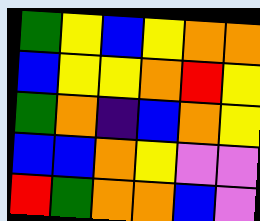[["green", "yellow", "blue", "yellow", "orange", "orange"], ["blue", "yellow", "yellow", "orange", "red", "yellow"], ["green", "orange", "indigo", "blue", "orange", "yellow"], ["blue", "blue", "orange", "yellow", "violet", "violet"], ["red", "green", "orange", "orange", "blue", "violet"]]